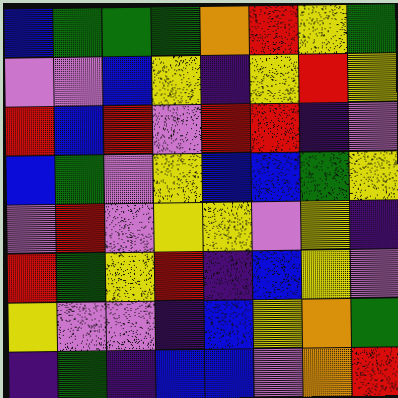[["blue", "green", "green", "green", "orange", "red", "yellow", "green"], ["violet", "violet", "blue", "yellow", "indigo", "yellow", "red", "yellow"], ["red", "blue", "red", "violet", "red", "red", "indigo", "violet"], ["blue", "green", "violet", "yellow", "blue", "blue", "green", "yellow"], ["violet", "red", "violet", "yellow", "yellow", "violet", "yellow", "indigo"], ["red", "green", "yellow", "red", "indigo", "blue", "yellow", "violet"], ["yellow", "violet", "violet", "indigo", "blue", "yellow", "orange", "green"], ["indigo", "green", "indigo", "blue", "blue", "violet", "orange", "red"]]